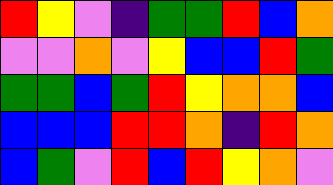[["red", "yellow", "violet", "indigo", "green", "green", "red", "blue", "orange"], ["violet", "violet", "orange", "violet", "yellow", "blue", "blue", "red", "green"], ["green", "green", "blue", "green", "red", "yellow", "orange", "orange", "blue"], ["blue", "blue", "blue", "red", "red", "orange", "indigo", "red", "orange"], ["blue", "green", "violet", "red", "blue", "red", "yellow", "orange", "violet"]]